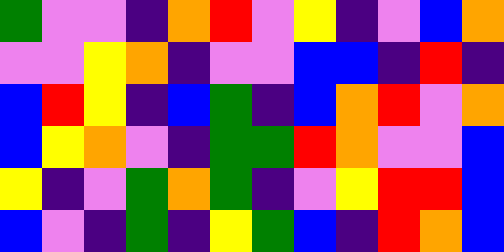[["green", "violet", "violet", "indigo", "orange", "red", "violet", "yellow", "indigo", "violet", "blue", "orange"], ["violet", "violet", "yellow", "orange", "indigo", "violet", "violet", "blue", "blue", "indigo", "red", "indigo"], ["blue", "red", "yellow", "indigo", "blue", "green", "indigo", "blue", "orange", "red", "violet", "orange"], ["blue", "yellow", "orange", "violet", "indigo", "green", "green", "red", "orange", "violet", "violet", "blue"], ["yellow", "indigo", "violet", "green", "orange", "green", "indigo", "violet", "yellow", "red", "red", "blue"], ["blue", "violet", "indigo", "green", "indigo", "yellow", "green", "blue", "indigo", "red", "orange", "blue"]]